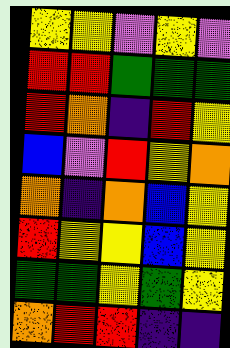[["yellow", "yellow", "violet", "yellow", "violet"], ["red", "red", "green", "green", "green"], ["red", "orange", "indigo", "red", "yellow"], ["blue", "violet", "red", "yellow", "orange"], ["orange", "indigo", "orange", "blue", "yellow"], ["red", "yellow", "yellow", "blue", "yellow"], ["green", "green", "yellow", "green", "yellow"], ["orange", "red", "red", "indigo", "indigo"]]